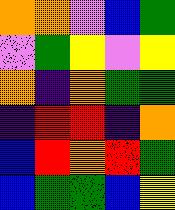[["orange", "orange", "violet", "blue", "green"], ["violet", "green", "yellow", "violet", "yellow"], ["orange", "indigo", "orange", "green", "green"], ["indigo", "red", "red", "indigo", "orange"], ["blue", "red", "orange", "red", "green"], ["blue", "green", "green", "blue", "yellow"]]